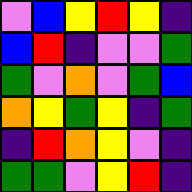[["violet", "blue", "yellow", "red", "yellow", "indigo"], ["blue", "red", "indigo", "violet", "violet", "green"], ["green", "violet", "orange", "violet", "green", "blue"], ["orange", "yellow", "green", "yellow", "indigo", "green"], ["indigo", "red", "orange", "yellow", "violet", "indigo"], ["green", "green", "violet", "yellow", "red", "indigo"]]